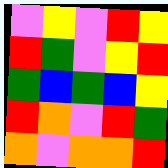[["violet", "yellow", "violet", "red", "yellow"], ["red", "green", "violet", "yellow", "red"], ["green", "blue", "green", "blue", "yellow"], ["red", "orange", "violet", "red", "green"], ["orange", "violet", "orange", "orange", "red"]]